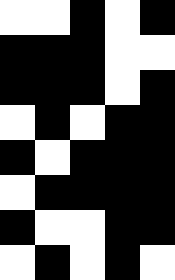[["white", "white", "black", "white", "black"], ["black", "black", "black", "white", "white"], ["black", "black", "black", "white", "black"], ["white", "black", "white", "black", "black"], ["black", "white", "black", "black", "black"], ["white", "black", "black", "black", "black"], ["black", "white", "white", "black", "black"], ["white", "black", "white", "black", "white"]]